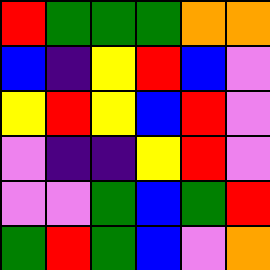[["red", "green", "green", "green", "orange", "orange"], ["blue", "indigo", "yellow", "red", "blue", "violet"], ["yellow", "red", "yellow", "blue", "red", "violet"], ["violet", "indigo", "indigo", "yellow", "red", "violet"], ["violet", "violet", "green", "blue", "green", "red"], ["green", "red", "green", "blue", "violet", "orange"]]